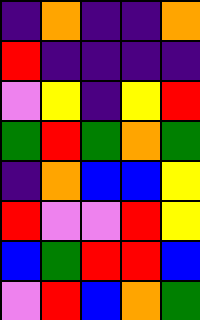[["indigo", "orange", "indigo", "indigo", "orange"], ["red", "indigo", "indigo", "indigo", "indigo"], ["violet", "yellow", "indigo", "yellow", "red"], ["green", "red", "green", "orange", "green"], ["indigo", "orange", "blue", "blue", "yellow"], ["red", "violet", "violet", "red", "yellow"], ["blue", "green", "red", "red", "blue"], ["violet", "red", "blue", "orange", "green"]]